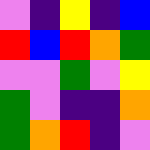[["violet", "indigo", "yellow", "indigo", "blue"], ["red", "blue", "red", "orange", "green"], ["violet", "violet", "green", "violet", "yellow"], ["green", "violet", "indigo", "indigo", "orange"], ["green", "orange", "red", "indigo", "violet"]]